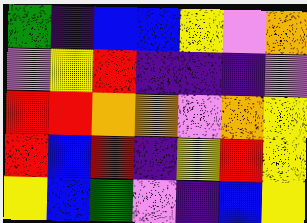[["green", "indigo", "blue", "blue", "yellow", "violet", "orange"], ["violet", "yellow", "red", "indigo", "indigo", "indigo", "violet"], ["red", "red", "orange", "orange", "violet", "orange", "yellow"], ["red", "blue", "red", "indigo", "yellow", "red", "yellow"], ["yellow", "blue", "green", "violet", "indigo", "blue", "yellow"]]